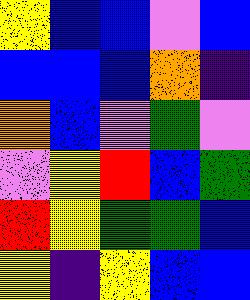[["yellow", "blue", "blue", "violet", "blue"], ["blue", "blue", "blue", "orange", "indigo"], ["orange", "blue", "violet", "green", "violet"], ["violet", "yellow", "red", "blue", "green"], ["red", "yellow", "green", "green", "blue"], ["yellow", "indigo", "yellow", "blue", "blue"]]